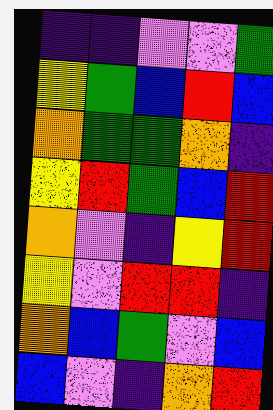[["indigo", "indigo", "violet", "violet", "green"], ["yellow", "green", "blue", "red", "blue"], ["orange", "green", "green", "orange", "indigo"], ["yellow", "red", "green", "blue", "red"], ["orange", "violet", "indigo", "yellow", "red"], ["yellow", "violet", "red", "red", "indigo"], ["orange", "blue", "green", "violet", "blue"], ["blue", "violet", "indigo", "orange", "red"]]